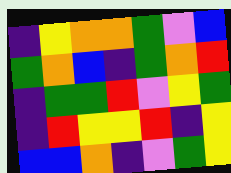[["indigo", "yellow", "orange", "orange", "green", "violet", "blue"], ["green", "orange", "blue", "indigo", "green", "orange", "red"], ["indigo", "green", "green", "red", "violet", "yellow", "green"], ["indigo", "red", "yellow", "yellow", "red", "indigo", "yellow"], ["blue", "blue", "orange", "indigo", "violet", "green", "yellow"]]